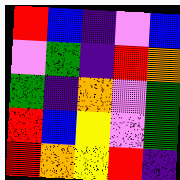[["red", "blue", "indigo", "violet", "blue"], ["violet", "green", "indigo", "red", "orange"], ["green", "indigo", "orange", "violet", "green"], ["red", "blue", "yellow", "violet", "green"], ["red", "orange", "yellow", "red", "indigo"]]